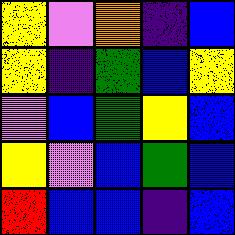[["yellow", "violet", "orange", "indigo", "blue"], ["yellow", "indigo", "green", "blue", "yellow"], ["violet", "blue", "green", "yellow", "blue"], ["yellow", "violet", "blue", "green", "blue"], ["red", "blue", "blue", "indigo", "blue"]]